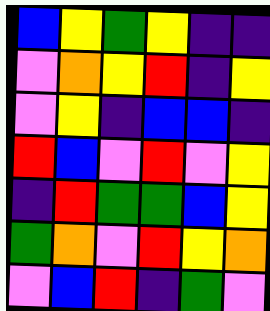[["blue", "yellow", "green", "yellow", "indigo", "indigo"], ["violet", "orange", "yellow", "red", "indigo", "yellow"], ["violet", "yellow", "indigo", "blue", "blue", "indigo"], ["red", "blue", "violet", "red", "violet", "yellow"], ["indigo", "red", "green", "green", "blue", "yellow"], ["green", "orange", "violet", "red", "yellow", "orange"], ["violet", "blue", "red", "indigo", "green", "violet"]]